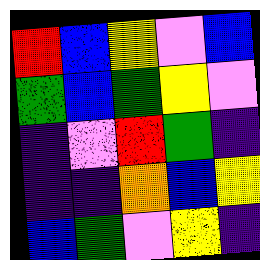[["red", "blue", "yellow", "violet", "blue"], ["green", "blue", "green", "yellow", "violet"], ["indigo", "violet", "red", "green", "indigo"], ["indigo", "indigo", "orange", "blue", "yellow"], ["blue", "green", "violet", "yellow", "indigo"]]